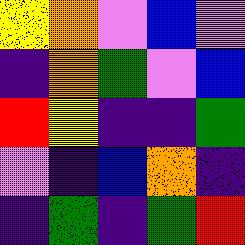[["yellow", "orange", "violet", "blue", "violet"], ["indigo", "orange", "green", "violet", "blue"], ["red", "yellow", "indigo", "indigo", "green"], ["violet", "indigo", "blue", "orange", "indigo"], ["indigo", "green", "indigo", "green", "red"]]